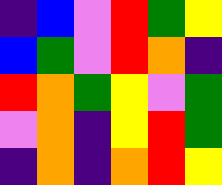[["indigo", "blue", "violet", "red", "green", "yellow"], ["blue", "green", "violet", "red", "orange", "indigo"], ["red", "orange", "green", "yellow", "violet", "green"], ["violet", "orange", "indigo", "yellow", "red", "green"], ["indigo", "orange", "indigo", "orange", "red", "yellow"]]